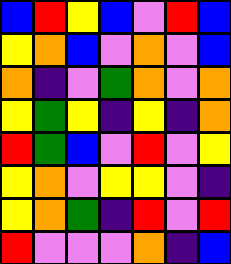[["blue", "red", "yellow", "blue", "violet", "red", "blue"], ["yellow", "orange", "blue", "violet", "orange", "violet", "blue"], ["orange", "indigo", "violet", "green", "orange", "violet", "orange"], ["yellow", "green", "yellow", "indigo", "yellow", "indigo", "orange"], ["red", "green", "blue", "violet", "red", "violet", "yellow"], ["yellow", "orange", "violet", "yellow", "yellow", "violet", "indigo"], ["yellow", "orange", "green", "indigo", "red", "violet", "red"], ["red", "violet", "violet", "violet", "orange", "indigo", "blue"]]